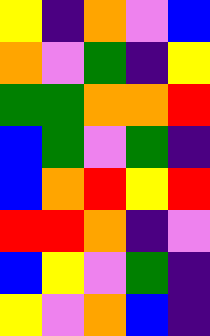[["yellow", "indigo", "orange", "violet", "blue"], ["orange", "violet", "green", "indigo", "yellow"], ["green", "green", "orange", "orange", "red"], ["blue", "green", "violet", "green", "indigo"], ["blue", "orange", "red", "yellow", "red"], ["red", "red", "orange", "indigo", "violet"], ["blue", "yellow", "violet", "green", "indigo"], ["yellow", "violet", "orange", "blue", "indigo"]]